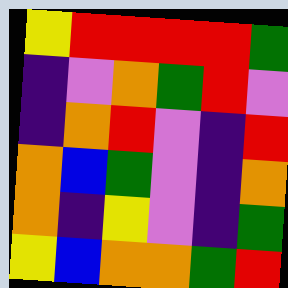[["yellow", "red", "red", "red", "red", "green"], ["indigo", "violet", "orange", "green", "red", "violet"], ["indigo", "orange", "red", "violet", "indigo", "red"], ["orange", "blue", "green", "violet", "indigo", "orange"], ["orange", "indigo", "yellow", "violet", "indigo", "green"], ["yellow", "blue", "orange", "orange", "green", "red"]]